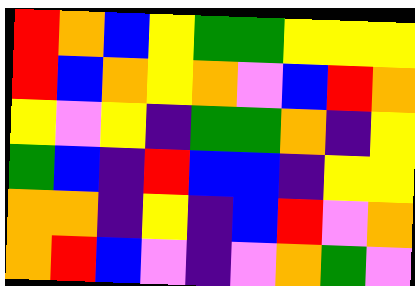[["red", "orange", "blue", "yellow", "green", "green", "yellow", "yellow", "yellow"], ["red", "blue", "orange", "yellow", "orange", "violet", "blue", "red", "orange"], ["yellow", "violet", "yellow", "indigo", "green", "green", "orange", "indigo", "yellow"], ["green", "blue", "indigo", "red", "blue", "blue", "indigo", "yellow", "yellow"], ["orange", "orange", "indigo", "yellow", "indigo", "blue", "red", "violet", "orange"], ["orange", "red", "blue", "violet", "indigo", "violet", "orange", "green", "violet"]]